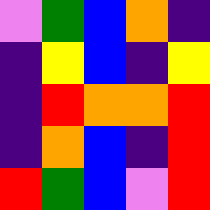[["violet", "green", "blue", "orange", "indigo"], ["indigo", "yellow", "blue", "indigo", "yellow"], ["indigo", "red", "orange", "orange", "red"], ["indigo", "orange", "blue", "indigo", "red"], ["red", "green", "blue", "violet", "red"]]